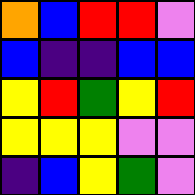[["orange", "blue", "red", "red", "violet"], ["blue", "indigo", "indigo", "blue", "blue"], ["yellow", "red", "green", "yellow", "red"], ["yellow", "yellow", "yellow", "violet", "violet"], ["indigo", "blue", "yellow", "green", "violet"]]